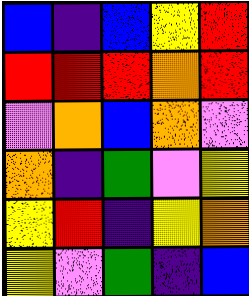[["blue", "indigo", "blue", "yellow", "red"], ["red", "red", "red", "orange", "red"], ["violet", "orange", "blue", "orange", "violet"], ["orange", "indigo", "green", "violet", "yellow"], ["yellow", "red", "indigo", "yellow", "orange"], ["yellow", "violet", "green", "indigo", "blue"]]